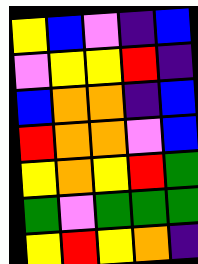[["yellow", "blue", "violet", "indigo", "blue"], ["violet", "yellow", "yellow", "red", "indigo"], ["blue", "orange", "orange", "indigo", "blue"], ["red", "orange", "orange", "violet", "blue"], ["yellow", "orange", "yellow", "red", "green"], ["green", "violet", "green", "green", "green"], ["yellow", "red", "yellow", "orange", "indigo"]]